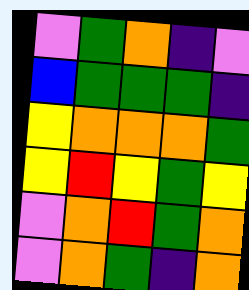[["violet", "green", "orange", "indigo", "violet"], ["blue", "green", "green", "green", "indigo"], ["yellow", "orange", "orange", "orange", "green"], ["yellow", "red", "yellow", "green", "yellow"], ["violet", "orange", "red", "green", "orange"], ["violet", "orange", "green", "indigo", "orange"]]